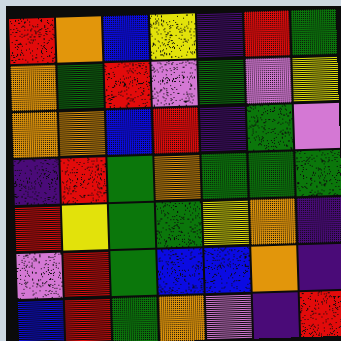[["red", "orange", "blue", "yellow", "indigo", "red", "green"], ["orange", "green", "red", "violet", "green", "violet", "yellow"], ["orange", "orange", "blue", "red", "indigo", "green", "violet"], ["indigo", "red", "green", "orange", "green", "green", "green"], ["red", "yellow", "green", "green", "yellow", "orange", "indigo"], ["violet", "red", "green", "blue", "blue", "orange", "indigo"], ["blue", "red", "green", "orange", "violet", "indigo", "red"]]